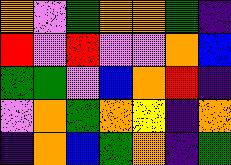[["orange", "violet", "green", "orange", "orange", "green", "indigo"], ["red", "violet", "red", "violet", "violet", "orange", "blue"], ["green", "green", "violet", "blue", "orange", "red", "indigo"], ["violet", "orange", "green", "orange", "yellow", "indigo", "orange"], ["indigo", "orange", "blue", "green", "orange", "indigo", "green"]]